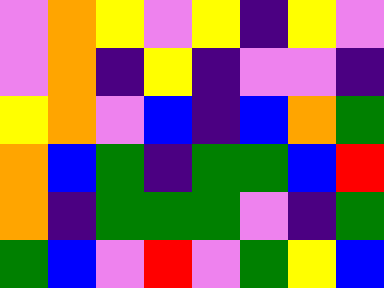[["violet", "orange", "yellow", "violet", "yellow", "indigo", "yellow", "violet"], ["violet", "orange", "indigo", "yellow", "indigo", "violet", "violet", "indigo"], ["yellow", "orange", "violet", "blue", "indigo", "blue", "orange", "green"], ["orange", "blue", "green", "indigo", "green", "green", "blue", "red"], ["orange", "indigo", "green", "green", "green", "violet", "indigo", "green"], ["green", "blue", "violet", "red", "violet", "green", "yellow", "blue"]]